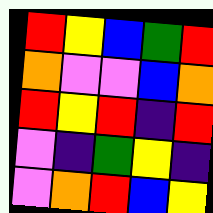[["red", "yellow", "blue", "green", "red"], ["orange", "violet", "violet", "blue", "orange"], ["red", "yellow", "red", "indigo", "red"], ["violet", "indigo", "green", "yellow", "indigo"], ["violet", "orange", "red", "blue", "yellow"]]